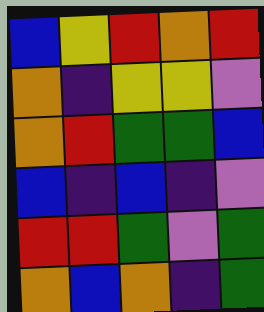[["blue", "yellow", "red", "orange", "red"], ["orange", "indigo", "yellow", "yellow", "violet"], ["orange", "red", "green", "green", "blue"], ["blue", "indigo", "blue", "indigo", "violet"], ["red", "red", "green", "violet", "green"], ["orange", "blue", "orange", "indigo", "green"]]